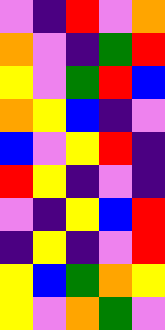[["violet", "indigo", "red", "violet", "orange"], ["orange", "violet", "indigo", "green", "red"], ["yellow", "violet", "green", "red", "blue"], ["orange", "yellow", "blue", "indigo", "violet"], ["blue", "violet", "yellow", "red", "indigo"], ["red", "yellow", "indigo", "violet", "indigo"], ["violet", "indigo", "yellow", "blue", "red"], ["indigo", "yellow", "indigo", "violet", "red"], ["yellow", "blue", "green", "orange", "yellow"], ["yellow", "violet", "orange", "green", "violet"]]